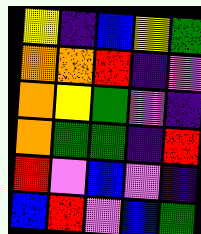[["yellow", "indigo", "blue", "yellow", "green"], ["orange", "orange", "red", "indigo", "violet"], ["orange", "yellow", "green", "violet", "indigo"], ["orange", "green", "green", "indigo", "red"], ["red", "violet", "blue", "violet", "indigo"], ["blue", "red", "violet", "blue", "green"]]